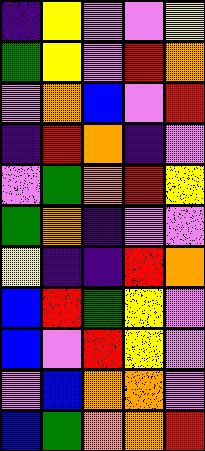[["indigo", "yellow", "violet", "violet", "yellow"], ["green", "yellow", "violet", "red", "orange"], ["violet", "orange", "blue", "violet", "red"], ["indigo", "red", "orange", "indigo", "violet"], ["violet", "green", "orange", "red", "yellow"], ["green", "orange", "indigo", "violet", "violet"], ["yellow", "indigo", "indigo", "red", "orange"], ["blue", "red", "green", "yellow", "violet"], ["blue", "violet", "red", "yellow", "violet"], ["violet", "blue", "orange", "orange", "violet"], ["blue", "green", "orange", "orange", "red"]]